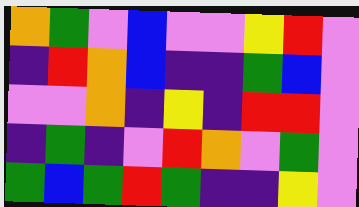[["orange", "green", "violet", "blue", "violet", "violet", "yellow", "red", "violet"], ["indigo", "red", "orange", "blue", "indigo", "indigo", "green", "blue", "violet"], ["violet", "violet", "orange", "indigo", "yellow", "indigo", "red", "red", "violet"], ["indigo", "green", "indigo", "violet", "red", "orange", "violet", "green", "violet"], ["green", "blue", "green", "red", "green", "indigo", "indigo", "yellow", "violet"]]